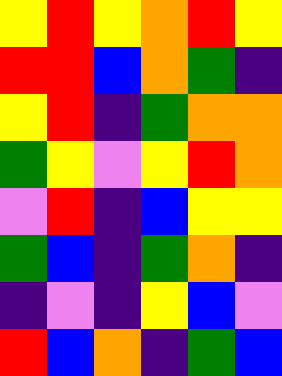[["yellow", "red", "yellow", "orange", "red", "yellow"], ["red", "red", "blue", "orange", "green", "indigo"], ["yellow", "red", "indigo", "green", "orange", "orange"], ["green", "yellow", "violet", "yellow", "red", "orange"], ["violet", "red", "indigo", "blue", "yellow", "yellow"], ["green", "blue", "indigo", "green", "orange", "indigo"], ["indigo", "violet", "indigo", "yellow", "blue", "violet"], ["red", "blue", "orange", "indigo", "green", "blue"]]